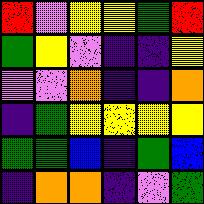[["red", "violet", "yellow", "yellow", "green", "red"], ["green", "yellow", "violet", "indigo", "indigo", "yellow"], ["violet", "violet", "orange", "indigo", "indigo", "orange"], ["indigo", "green", "yellow", "yellow", "yellow", "yellow"], ["green", "green", "blue", "indigo", "green", "blue"], ["indigo", "orange", "orange", "indigo", "violet", "green"]]